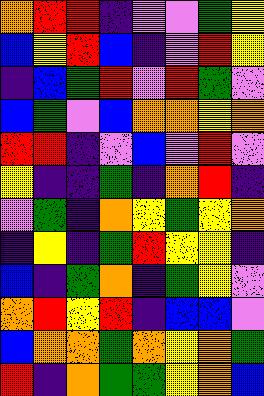[["orange", "red", "red", "indigo", "violet", "violet", "green", "yellow"], ["blue", "yellow", "red", "blue", "indigo", "violet", "red", "yellow"], ["indigo", "blue", "green", "red", "violet", "red", "green", "violet"], ["blue", "green", "violet", "blue", "orange", "orange", "yellow", "orange"], ["red", "red", "indigo", "violet", "blue", "violet", "red", "violet"], ["yellow", "indigo", "indigo", "green", "indigo", "orange", "red", "indigo"], ["violet", "green", "indigo", "orange", "yellow", "green", "yellow", "orange"], ["indigo", "yellow", "indigo", "green", "red", "yellow", "yellow", "indigo"], ["blue", "indigo", "green", "orange", "indigo", "green", "yellow", "violet"], ["orange", "red", "yellow", "red", "indigo", "blue", "blue", "violet"], ["blue", "orange", "orange", "green", "orange", "yellow", "orange", "green"], ["red", "indigo", "orange", "green", "green", "yellow", "orange", "blue"]]